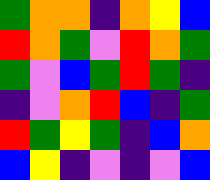[["green", "orange", "orange", "indigo", "orange", "yellow", "blue"], ["red", "orange", "green", "violet", "red", "orange", "green"], ["green", "violet", "blue", "green", "red", "green", "indigo"], ["indigo", "violet", "orange", "red", "blue", "indigo", "green"], ["red", "green", "yellow", "green", "indigo", "blue", "orange"], ["blue", "yellow", "indigo", "violet", "indigo", "violet", "blue"]]